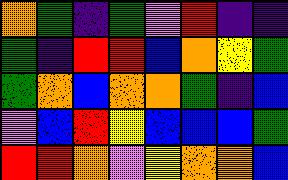[["orange", "green", "indigo", "green", "violet", "red", "indigo", "indigo"], ["green", "indigo", "red", "red", "blue", "orange", "yellow", "green"], ["green", "orange", "blue", "orange", "orange", "green", "indigo", "blue"], ["violet", "blue", "red", "yellow", "blue", "blue", "blue", "green"], ["red", "red", "orange", "violet", "yellow", "orange", "orange", "blue"]]